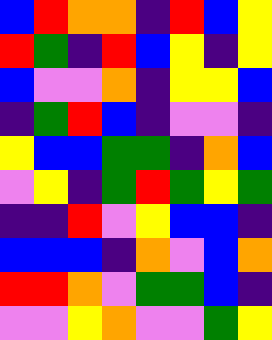[["blue", "red", "orange", "orange", "indigo", "red", "blue", "yellow"], ["red", "green", "indigo", "red", "blue", "yellow", "indigo", "yellow"], ["blue", "violet", "violet", "orange", "indigo", "yellow", "yellow", "blue"], ["indigo", "green", "red", "blue", "indigo", "violet", "violet", "indigo"], ["yellow", "blue", "blue", "green", "green", "indigo", "orange", "blue"], ["violet", "yellow", "indigo", "green", "red", "green", "yellow", "green"], ["indigo", "indigo", "red", "violet", "yellow", "blue", "blue", "indigo"], ["blue", "blue", "blue", "indigo", "orange", "violet", "blue", "orange"], ["red", "red", "orange", "violet", "green", "green", "blue", "indigo"], ["violet", "violet", "yellow", "orange", "violet", "violet", "green", "yellow"]]